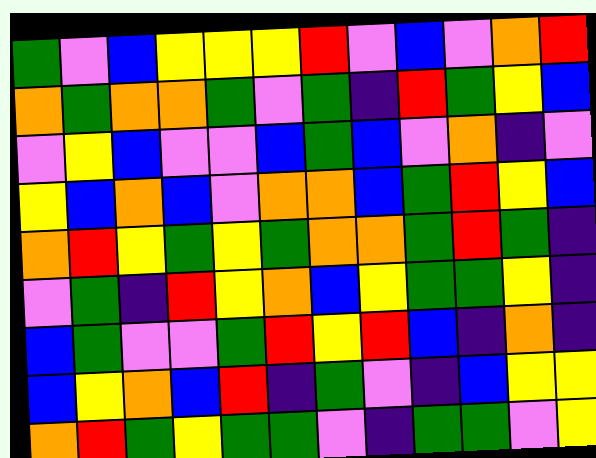[["green", "violet", "blue", "yellow", "yellow", "yellow", "red", "violet", "blue", "violet", "orange", "red"], ["orange", "green", "orange", "orange", "green", "violet", "green", "indigo", "red", "green", "yellow", "blue"], ["violet", "yellow", "blue", "violet", "violet", "blue", "green", "blue", "violet", "orange", "indigo", "violet"], ["yellow", "blue", "orange", "blue", "violet", "orange", "orange", "blue", "green", "red", "yellow", "blue"], ["orange", "red", "yellow", "green", "yellow", "green", "orange", "orange", "green", "red", "green", "indigo"], ["violet", "green", "indigo", "red", "yellow", "orange", "blue", "yellow", "green", "green", "yellow", "indigo"], ["blue", "green", "violet", "violet", "green", "red", "yellow", "red", "blue", "indigo", "orange", "indigo"], ["blue", "yellow", "orange", "blue", "red", "indigo", "green", "violet", "indigo", "blue", "yellow", "yellow"], ["orange", "red", "green", "yellow", "green", "green", "violet", "indigo", "green", "green", "violet", "yellow"]]